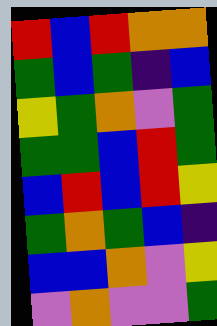[["red", "blue", "red", "orange", "orange"], ["green", "blue", "green", "indigo", "blue"], ["yellow", "green", "orange", "violet", "green"], ["green", "green", "blue", "red", "green"], ["blue", "red", "blue", "red", "yellow"], ["green", "orange", "green", "blue", "indigo"], ["blue", "blue", "orange", "violet", "yellow"], ["violet", "orange", "violet", "violet", "green"]]